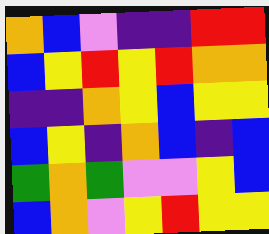[["orange", "blue", "violet", "indigo", "indigo", "red", "red"], ["blue", "yellow", "red", "yellow", "red", "orange", "orange"], ["indigo", "indigo", "orange", "yellow", "blue", "yellow", "yellow"], ["blue", "yellow", "indigo", "orange", "blue", "indigo", "blue"], ["green", "orange", "green", "violet", "violet", "yellow", "blue"], ["blue", "orange", "violet", "yellow", "red", "yellow", "yellow"]]